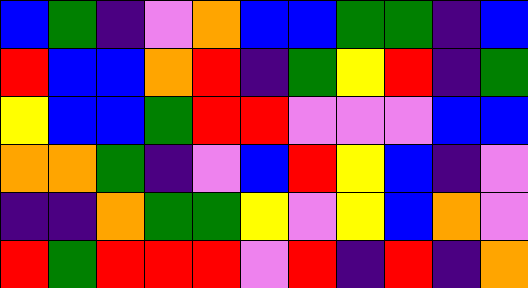[["blue", "green", "indigo", "violet", "orange", "blue", "blue", "green", "green", "indigo", "blue"], ["red", "blue", "blue", "orange", "red", "indigo", "green", "yellow", "red", "indigo", "green"], ["yellow", "blue", "blue", "green", "red", "red", "violet", "violet", "violet", "blue", "blue"], ["orange", "orange", "green", "indigo", "violet", "blue", "red", "yellow", "blue", "indigo", "violet"], ["indigo", "indigo", "orange", "green", "green", "yellow", "violet", "yellow", "blue", "orange", "violet"], ["red", "green", "red", "red", "red", "violet", "red", "indigo", "red", "indigo", "orange"]]